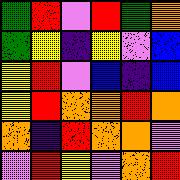[["green", "red", "violet", "red", "green", "orange"], ["green", "yellow", "indigo", "yellow", "violet", "blue"], ["yellow", "red", "violet", "blue", "indigo", "blue"], ["yellow", "red", "orange", "orange", "red", "orange"], ["orange", "indigo", "red", "orange", "orange", "violet"], ["violet", "red", "yellow", "violet", "orange", "red"]]